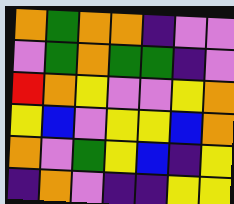[["orange", "green", "orange", "orange", "indigo", "violet", "violet"], ["violet", "green", "orange", "green", "green", "indigo", "violet"], ["red", "orange", "yellow", "violet", "violet", "yellow", "orange"], ["yellow", "blue", "violet", "yellow", "yellow", "blue", "orange"], ["orange", "violet", "green", "yellow", "blue", "indigo", "yellow"], ["indigo", "orange", "violet", "indigo", "indigo", "yellow", "yellow"]]